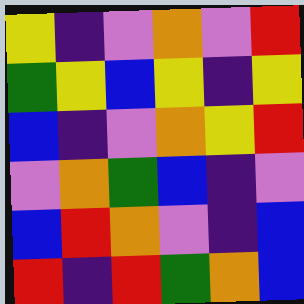[["yellow", "indigo", "violet", "orange", "violet", "red"], ["green", "yellow", "blue", "yellow", "indigo", "yellow"], ["blue", "indigo", "violet", "orange", "yellow", "red"], ["violet", "orange", "green", "blue", "indigo", "violet"], ["blue", "red", "orange", "violet", "indigo", "blue"], ["red", "indigo", "red", "green", "orange", "blue"]]